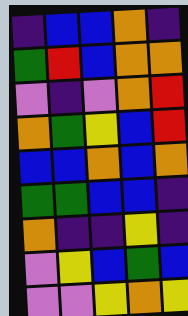[["indigo", "blue", "blue", "orange", "indigo"], ["green", "red", "blue", "orange", "orange"], ["violet", "indigo", "violet", "orange", "red"], ["orange", "green", "yellow", "blue", "red"], ["blue", "blue", "orange", "blue", "orange"], ["green", "green", "blue", "blue", "indigo"], ["orange", "indigo", "indigo", "yellow", "indigo"], ["violet", "yellow", "blue", "green", "blue"], ["violet", "violet", "yellow", "orange", "yellow"]]